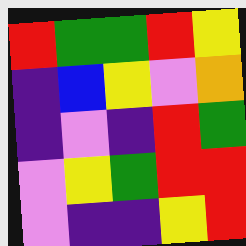[["red", "green", "green", "red", "yellow"], ["indigo", "blue", "yellow", "violet", "orange"], ["indigo", "violet", "indigo", "red", "green"], ["violet", "yellow", "green", "red", "red"], ["violet", "indigo", "indigo", "yellow", "red"]]